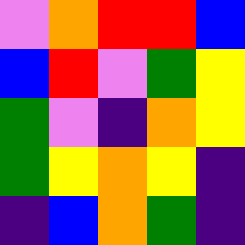[["violet", "orange", "red", "red", "blue"], ["blue", "red", "violet", "green", "yellow"], ["green", "violet", "indigo", "orange", "yellow"], ["green", "yellow", "orange", "yellow", "indigo"], ["indigo", "blue", "orange", "green", "indigo"]]